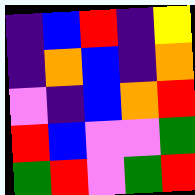[["indigo", "blue", "red", "indigo", "yellow"], ["indigo", "orange", "blue", "indigo", "orange"], ["violet", "indigo", "blue", "orange", "red"], ["red", "blue", "violet", "violet", "green"], ["green", "red", "violet", "green", "red"]]